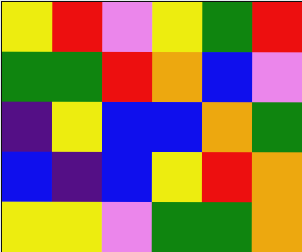[["yellow", "red", "violet", "yellow", "green", "red"], ["green", "green", "red", "orange", "blue", "violet"], ["indigo", "yellow", "blue", "blue", "orange", "green"], ["blue", "indigo", "blue", "yellow", "red", "orange"], ["yellow", "yellow", "violet", "green", "green", "orange"]]